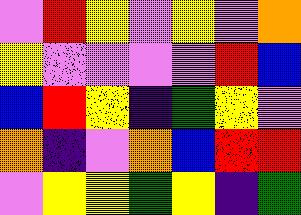[["violet", "red", "yellow", "violet", "yellow", "violet", "orange"], ["yellow", "violet", "violet", "violet", "violet", "red", "blue"], ["blue", "red", "yellow", "indigo", "green", "yellow", "violet"], ["orange", "indigo", "violet", "orange", "blue", "red", "red"], ["violet", "yellow", "yellow", "green", "yellow", "indigo", "green"]]